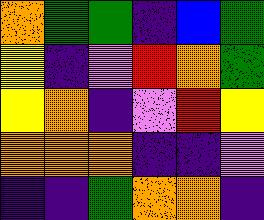[["orange", "green", "green", "indigo", "blue", "green"], ["yellow", "indigo", "violet", "red", "orange", "green"], ["yellow", "orange", "indigo", "violet", "red", "yellow"], ["orange", "orange", "orange", "indigo", "indigo", "violet"], ["indigo", "indigo", "green", "orange", "orange", "indigo"]]